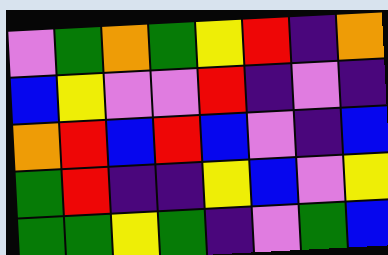[["violet", "green", "orange", "green", "yellow", "red", "indigo", "orange"], ["blue", "yellow", "violet", "violet", "red", "indigo", "violet", "indigo"], ["orange", "red", "blue", "red", "blue", "violet", "indigo", "blue"], ["green", "red", "indigo", "indigo", "yellow", "blue", "violet", "yellow"], ["green", "green", "yellow", "green", "indigo", "violet", "green", "blue"]]